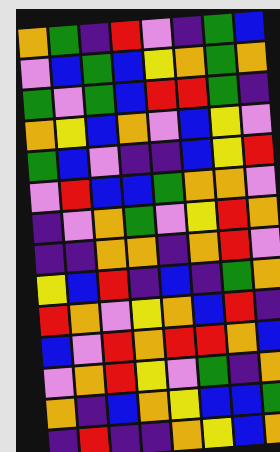[["orange", "green", "indigo", "red", "violet", "indigo", "green", "blue"], ["violet", "blue", "green", "blue", "yellow", "orange", "green", "orange"], ["green", "violet", "green", "blue", "red", "red", "green", "indigo"], ["orange", "yellow", "blue", "orange", "violet", "blue", "yellow", "violet"], ["green", "blue", "violet", "indigo", "indigo", "blue", "yellow", "red"], ["violet", "red", "blue", "blue", "green", "orange", "orange", "violet"], ["indigo", "violet", "orange", "green", "violet", "yellow", "red", "orange"], ["indigo", "indigo", "orange", "orange", "indigo", "orange", "red", "violet"], ["yellow", "blue", "red", "indigo", "blue", "indigo", "green", "orange"], ["red", "orange", "violet", "yellow", "orange", "blue", "red", "indigo"], ["blue", "violet", "red", "orange", "red", "red", "orange", "blue"], ["violet", "orange", "red", "yellow", "violet", "green", "indigo", "orange"], ["orange", "indigo", "blue", "orange", "yellow", "blue", "blue", "green"], ["indigo", "red", "indigo", "indigo", "orange", "yellow", "blue", "orange"]]